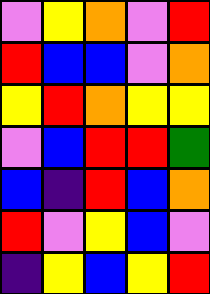[["violet", "yellow", "orange", "violet", "red"], ["red", "blue", "blue", "violet", "orange"], ["yellow", "red", "orange", "yellow", "yellow"], ["violet", "blue", "red", "red", "green"], ["blue", "indigo", "red", "blue", "orange"], ["red", "violet", "yellow", "blue", "violet"], ["indigo", "yellow", "blue", "yellow", "red"]]